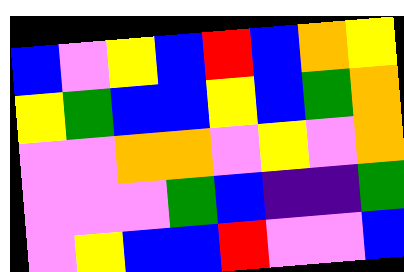[["blue", "violet", "yellow", "blue", "red", "blue", "orange", "yellow"], ["yellow", "green", "blue", "blue", "yellow", "blue", "green", "orange"], ["violet", "violet", "orange", "orange", "violet", "yellow", "violet", "orange"], ["violet", "violet", "violet", "green", "blue", "indigo", "indigo", "green"], ["violet", "yellow", "blue", "blue", "red", "violet", "violet", "blue"]]